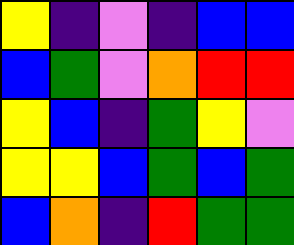[["yellow", "indigo", "violet", "indigo", "blue", "blue"], ["blue", "green", "violet", "orange", "red", "red"], ["yellow", "blue", "indigo", "green", "yellow", "violet"], ["yellow", "yellow", "blue", "green", "blue", "green"], ["blue", "orange", "indigo", "red", "green", "green"]]